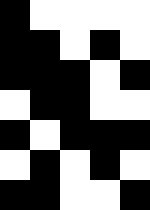[["black", "white", "white", "white", "white"], ["black", "black", "white", "black", "white"], ["black", "black", "black", "white", "black"], ["white", "black", "black", "white", "white"], ["black", "white", "black", "black", "black"], ["white", "black", "white", "black", "white"], ["black", "black", "white", "white", "black"]]